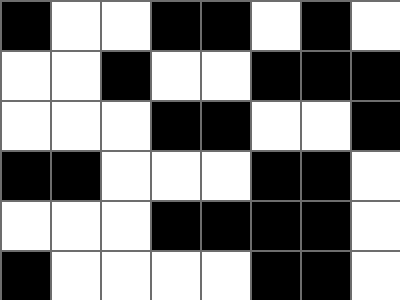[["black", "white", "white", "black", "black", "white", "black", "white"], ["white", "white", "black", "white", "white", "black", "black", "black"], ["white", "white", "white", "black", "black", "white", "white", "black"], ["black", "black", "white", "white", "white", "black", "black", "white"], ["white", "white", "white", "black", "black", "black", "black", "white"], ["black", "white", "white", "white", "white", "black", "black", "white"]]